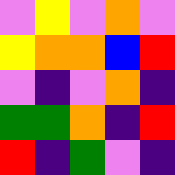[["violet", "yellow", "violet", "orange", "violet"], ["yellow", "orange", "orange", "blue", "red"], ["violet", "indigo", "violet", "orange", "indigo"], ["green", "green", "orange", "indigo", "red"], ["red", "indigo", "green", "violet", "indigo"]]